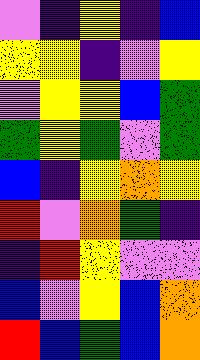[["violet", "indigo", "yellow", "indigo", "blue"], ["yellow", "yellow", "indigo", "violet", "yellow"], ["violet", "yellow", "yellow", "blue", "green"], ["green", "yellow", "green", "violet", "green"], ["blue", "indigo", "yellow", "orange", "yellow"], ["red", "violet", "orange", "green", "indigo"], ["indigo", "red", "yellow", "violet", "violet"], ["blue", "violet", "yellow", "blue", "orange"], ["red", "blue", "green", "blue", "orange"]]